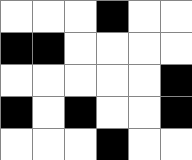[["white", "white", "white", "black", "white", "white"], ["black", "black", "white", "white", "white", "white"], ["white", "white", "white", "white", "white", "black"], ["black", "white", "black", "white", "white", "black"], ["white", "white", "white", "black", "white", "white"]]